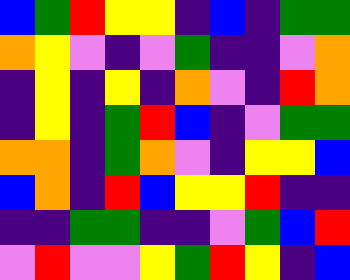[["blue", "green", "red", "yellow", "yellow", "indigo", "blue", "indigo", "green", "green"], ["orange", "yellow", "violet", "indigo", "violet", "green", "indigo", "indigo", "violet", "orange"], ["indigo", "yellow", "indigo", "yellow", "indigo", "orange", "violet", "indigo", "red", "orange"], ["indigo", "yellow", "indigo", "green", "red", "blue", "indigo", "violet", "green", "green"], ["orange", "orange", "indigo", "green", "orange", "violet", "indigo", "yellow", "yellow", "blue"], ["blue", "orange", "indigo", "red", "blue", "yellow", "yellow", "red", "indigo", "indigo"], ["indigo", "indigo", "green", "green", "indigo", "indigo", "violet", "green", "blue", "red"], ["violet", "red", "violet", "violet", "yellow", "green", "red", "yellow", "indigo", "blue"]]